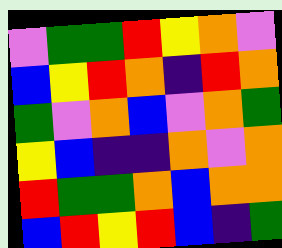[["violet", "green", "green", "red", "yellow", "orange", "violet"], ["blue", "yellow", "red", "orange", "indigo", "red", "orange"], ["green", "violet", "orange", "blue", "violet", "orange", "green"], ["yellow", "blue", "indigo", "indigo", "orange", "violet", "orange"], ["red", "green", "green", "orange", "blue", "orange", "orange"], ["blue", "red", "yellow", "red", "blue", "indigo", "green"]]